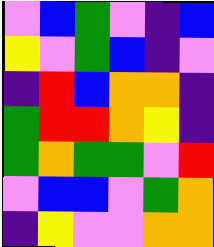[["violet", "blue", "green", "violet", "indigo", "blue"], ["yellow", "violet", "green", "blue", "indigo", "violet"], ["indigo", "red", "blue", "orange", "orange", "indigo"], ["green", "red", "red", "orange", "yellow", "indigo"], ["green", "orange", "green", "green", "violet", "red"], ["violet", "blue", "blue", "violet", "green", "orange"], ["indigo", "yellow", "violet", "violet", "orange", "orange"]]